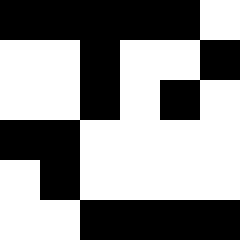[["black", "black", "black", "black", "black", "white"], ["white", "white", "black", "white", "white", "black"], ["white", "white", "black", "white", "black", "white"], ["black", "black", "white", "white", "white", "white"], ["white", "black", "white", "white", "white", "white"], ["white", "white", "black", "black", "black", "black"]]